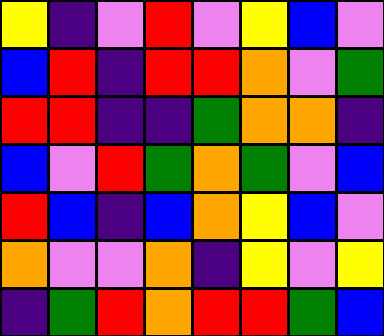[["yellow", "indigo", "violet", "red", "violet", "yellow", "blue", "violet"], ["blue", "red", "indigo", "red", "red", "orange", "violet", "green"], ["red", "red", "indigo", "indigo", "green", "orange", "orange", "indigo"], ["blue", "violet", "red", "green", "orange", "green", "violet", "blue"], ["red", "blue", "indigo", "blue", "orange", "yellow", "blue", "violet"], ["orange", "violet", "violet", "orange", "indigo", "yellow", "violet", "yellow"], ["indigo", "green", "red", "orange", "red", "red", "green", "blue"]]